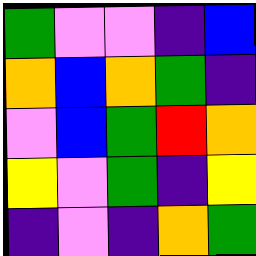[["green", "violet", "violet", "indigo", "blue"], ["orange", "blue", "orange", "green", "indigo"], ["violet", "blue", "green", "red", "orange"], ["yellow", "violet", "green", "indigo", "yellow"], ["indigo", "violet", "indigo", "orange", "green"]]